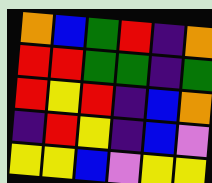[["orange", "blue", "green", "red", "indigo", "orange"], ["red", "red", "green", "green", "indigo", "green"], ["red", "yellow", "red", "indigo", "blue", "orange"], ["indigo", "red", "yellow", "indigo", "blue", "violet"], ["yellow", "yellow", "blue", "violet", "yellow", "yellow"]]